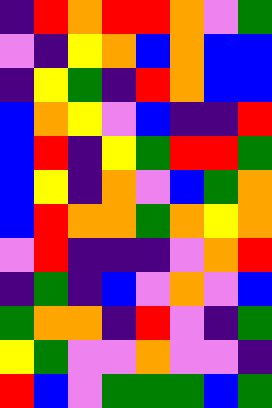[["indigo", "red", "orange", "red", "red", "orange", "violet", "green"], ["violet", "indigo", "yellow", "orange", "blue", "orange", "blue", "blue"], ["indigo", "yellow", "green", "indigo", "red", "orange", "blue", "blue"], ["blue", "orange", "yellow", "violet", "blue", "indigo", "indigo", "red"], ["blue", "red", "indigo", "yellow", "green", "red", "red", "green"], ["blue", "yellow", "indigo", "orange", "violet", "blue", "green", "orange"], ["blue", "red", "orange", "orange", "green", "orange", "yellow", "orange"], ["violet", "red", "indigo", "indigo", "indigo", "violet", "orange", "red"], ["indigo", "green", "indigo", "blue", "violet", "orange", "violet", "blue"], ["green", "orange", "orange", "indigo", "red", "violet", "indigo", "green"], ["yellow", "green", "violet", "violet", "orange", "violet", "violet", "indigo"], ["red", "blue", "violet", "green", "green", "green", "blue", "green"]]